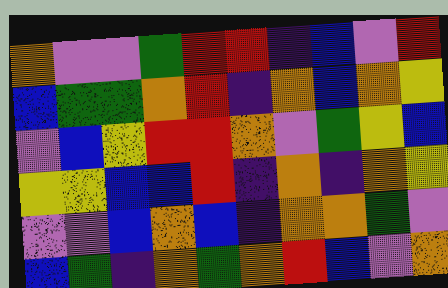[["orange", "violet", "violet", "green", "red", "red", "indigo", "blue", "violet", "red"], ["blue", "green", "green", "orange", "red", "indigo", "orange", "blue", "orange", "yellow"], ["violet", "blue", "yellow", "red", "red", "orange", "violet", "green", "yellow", "blue"], ["yellow", "yellow", "blue", "blue", "red", "indigo", "orange", "indigo", "orange", "yellow"], ["violet", "violet", "blue", "orange", "blue", "indigo", "orange", "orange", "green", "violet"], ["blue", "green", "indigo", "orange", "green", "orange", "red", "blue", "violet", "orange"]]